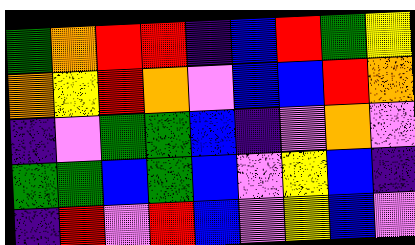[["green", "orange", "red", "red", "indigo", "blue", "red", "green", "yellow"], ["orange", "yellow", "red", "orange", "violet", "blue", "blue", "red", "orange"], ["indigo", "violet", "green", "green", "blue", "indigo", "violet", "orange", "violet"], ["green", "green", "blue", "green", "blue", "violet", "yellow", "blue", "indigo"], ["indigo", "red", "violet", "red", "blue", "violet", "yellow", "blue", "violet"]]